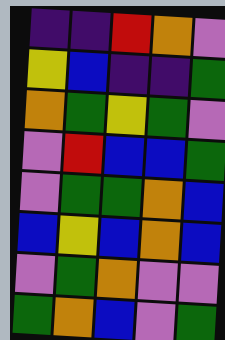[["indigo", "indigo", "red", "orange", "violet"], ["yellow", "blue", "indigo", "indigo", "green"], ["orange", "green", "yellow", "green", "violet"], ["violet", "red", "blue", "blue", "green"], ["violet", "green", "green", "orange", "blue"], ["blue", "yellow", "blue", "orange", "blue"], ["violet", "green", "orange", "violet", "violet"], ["green", "orange", "blue", "violet", "green"]]